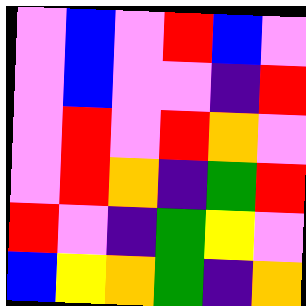[["violet", "blue", "violet", "red", "blue", "violet"], ["violet", "blue", "violet", "violet", "indigo", "red"], ["violet", "red", "violet", "red", "orange", "violet"], ["violet", "red", "orange", "indigo", "green", "red"], ["red", "violet", "indigo", "green", "yellow", "violet"], ["blue", "yellow", "orange", "green", "indigo", "orange"]]